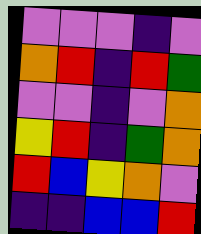[["violet", "violet", "violet", "indigo", "violet"], ["orange", "red", "indigo", "red", "green"], ["violet", "violet", "indigo", "violet", "orange"], ["yellow", "red", "indigo", "green", "orange"], ["red", "blue", "yellow", "orange", "violet"], ["indigo", "indigo", "blue", "blue", "red"]]